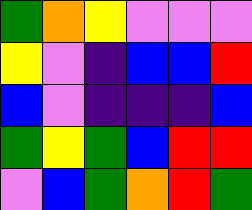[["green", "orange", "yellow", "violet", "violet", "violet"], ["yellow", "violet", "indigo", "blue", "blue", "red"], ["blue", "violet", "indigo", "indigo", "indigo", "blue"], ["green", "yellow", "green", "blue", "red", "red"], ["violet", "blue", "green", "orange", "red", "green"]]